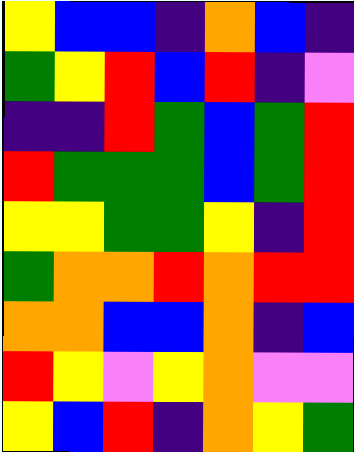[["yellow", "blue", "blue", "indigo", "orange", "blue", "indigo"], ["green", "yellow", "red", "blue", "red", "indigo", "violet"], ["indigo", "indigo", "red", "green", "blue", "green", "red"], ["red", "green", "green", "green", "blue", "green", "red"], ["yellow", "yellow", "green", "green", "yellow", "indigo", "red"], ["green", "orange", "orange", "red", "orange", "red", "red"], ["orange", "orange", "blue", "blue", "orange", "indigo", "blue"], ["red", "yellow", "violet", "yellow", "orange", "violet", "violet"], ["yellow", "blue", "red", "indigo", "orange", "yellow", "green"]]